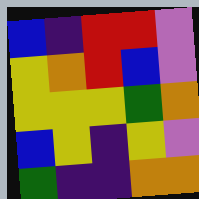[["blue", "indigo", "red", "red", "violet"], ["yellow", "orange", "red", "blue", "violet"], ["yellow", "yellow", "yellow", "green", "orange"], ["blue", "yellow", "indigo", "yellow", "violet"], ["green", "indigo", "indigo", "orange", "orange"]]